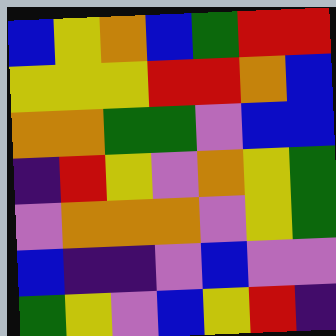[["blue", "yellow", "orange", "blue", "green", "red", "red"], ["yellow", "yellow", "yellow", "red", "red", "orange", "blue"], ["orange", "orange", "green", "green", "violet", "blue", "blue"], ["indigo", "red", "yellow", "violet", "orange", "yellow", "green"], ["violet", "orange", "orange", "orange", "violet", "yellow", "green"], ["blue", "indigo", "indigo", "violet", "blue", "violet", "violet"], ["green", "yellow", "violet", "blue", "yellow", "red", "indigo"]]